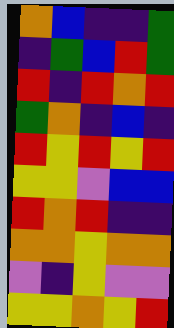[["orange", "blue", "indigo", "indigo", "green"], ["indigo", "green", "blue", "red", "green"], ["red", "indigo", "red", "orange", "red"], ["green", "orange", "indigo", "blue", "indigo"], ["red", "yellow", "red", "yellow", "red"], ["yellow", "yellow", "violet", "blue", "blue"], ["red", "orange", "red", "indigo", "indigo"], ["orange", "orange", "yellow", "orange", "orange"], ["violet", "indigo", "yellow", "violet", "violet"], ["yellow", "yellow", "orange", "yellow", "red"]]